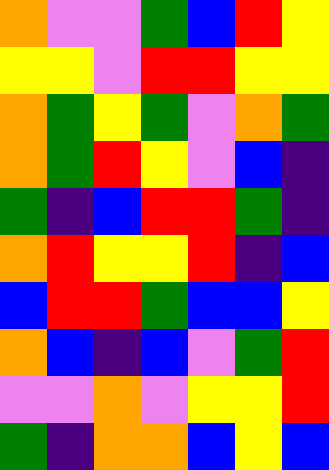[["orange", "violet", "violet", "green", "blue", "red", "yellow"], ["yellow", "yellow", "violet", "red", "red", "yellow", "yellow"], ["orange", "green", "yellow", "green", "violet", "orange", "green"], ["orange", "green", "red", "yellow", "violet", "blue", "indigo"], ["green", "indigo", "blue", "red", "red", "green", "indigo"], ["orange", "red", "yellow", "yellow", "red", "indigo", "blue"], ["blue", "red", "red", "green", "blue", "blue", "yellow"], ["orange", "blue", "indigo", "blue", "violet", "green", "red"], ["violet", "violet", "orange", "violet", "yellow", "yellow", "red"], ["green", "indigo", "orange", "orange", "blue", "yellow", "blue"]]